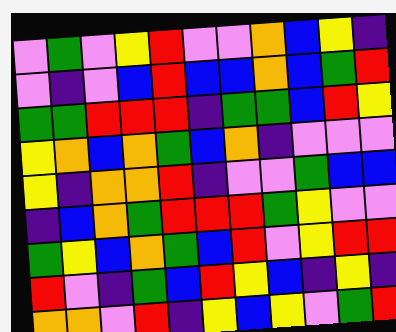[["violet", "green", "violet", "yellow", "red", "violet", "violet", "orange", "blue", "yellow", "indigo"], ["violet", "indigo", "violet", "blue", "red", "blue", "blue", "orange", "blue", "green", "red"], ["green", "green", "red", "red", "red", "indigo", "green", "green", "blue", "red", "yellow"], ["yellow", "orange", "blue", "orange", "green", "blue", "orange", "indigo", "violet", "violet", "violet"], ["yellow", "indigo", "orange", "orange", "red", "indigo", "violet", "violet", "green", "blue", "blue"], ["indigo", "blue", "orange", "green", "red", "red", "red", "green", "yellow", "violet", "violet"], ["green", "yellow", "blue", "orange", "green", "blue", "red", "violet", "yellow", "red", "red"], ["red", "violet", "indigo", "green", "blue", "red", "yellow", "blue", "indigo", "yellow", "indigo"], ["orange", "orange", "violet", "red", "indigo", "yellow", "blue", "yellow", "violet", "green", "red"]]